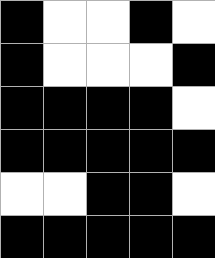[["black", "white", "white", "black", "white"], ["black", "white", "white", "white", "black"], ["black", "black", "black", "black", "white"], ["black", "black", "black", "black", "black"], ["white", "white", "black", "black", "white"], ["black", "black", "black", "black", "black"]]